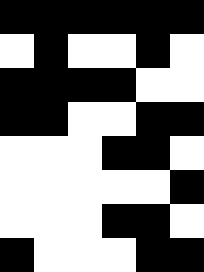[["black", "black", "black", "black", "black", "black"], ["white", "black", "white", "white", "black", "white"], ["black", "black", "black", "black", "white", "white"], ["black", "black", "white", "white", "black", "black"], ["white", "white", "white", "black", "black", "white"], ["white", "white", "white", "white", "white", "black"], ["white", "white", "white", "black", "black", "white"], ["black", "white", "white", "white", "black", "black"]]